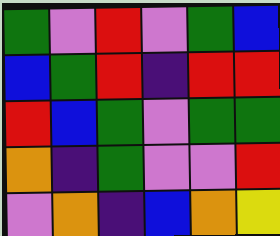[["green", "violet", "red", "violet", "green", "blue"], ["blue", "green", "red", "indigo", "red", "red"], ["red", "blue", "green", "violet", "green", "green"], ["orange", "indigo", "green", "violet", "violet", "red"], ["violet", "orange", "indigo", "blue", "orange", "yellow"]]